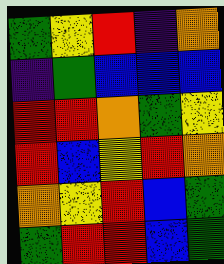[["green", "yellow", "red", "indigo", "orange"], ["indigo", "green", "blue", "blue", "blue"], ["red", "red", "orange", "green", "yellow"], ["red", "blue", "yellow", "red", "orange"], ["orange", "yellow", "red", "blue", "green"], ["green", "red", "red", "blue", "green"]]